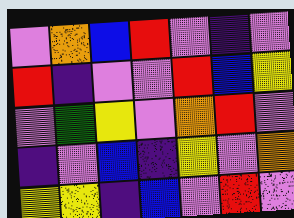[["violet", "orange", "blue", "red", "violet", "indigo", "violet"], ["red", "indigo", "violet", "violet", "red", "blue", "yellow"], ["violet", "green", "yellow", "violet", "orange", "red", "violet"], ["indigo", "violet", "blue", "indigo", "yellow", "violet", "orange"], ["yellow", "yellow", "indigo", "blue", "violet", "red", "violet"]]